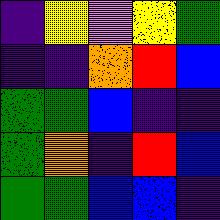[["indigo", "yellow", "violet", "yellow", "green"], ["indigo", "indigo", "orange", "red", "blue"], ["green", "green", "blue", "indigo", "indigo"], ["green", "orange", "indigo", "red", "blue"], ["green", "green", "blue", "blue", "indigo"]]